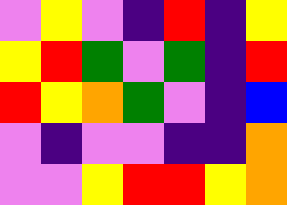[["violet", "yellow", "violet", "indigo", "red", "indigo", "yellow"], ["yellow", "red", "green", "violet", "green", "indigo", "red"], ["red", "yellow", "orange", "green", "violet", "indigo", "blue"], ["violet", "indigo", "violet", "violet", "indigo", "indigo", "orange"], ["violet", "violet", "yellow", "red", "red", "yellow", "orange"]]